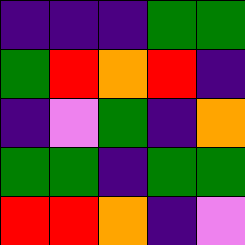[["indigo", "indigo", "indigo", "green", "green"], ["green", "red", "orange", "red", "indigo"], ["indigo", "violet", "green", "indigo", "orange"], ["green", "green", "indigo", "green", "green"], ["red", "red", "orange", "indigo", "violet"]]